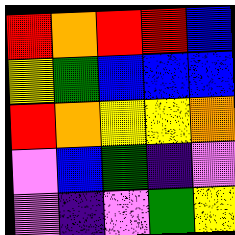[["red", "orange", "red", "red", "blue"], ["yellow", "green", "blue", "blue", "blue"], ["red", "orange", "yellow", "yellow", "orange"], ["violet", "blue", "green", "indigo", "violet"], ["violet", "indigo", "violet", "green", "yellow"]]